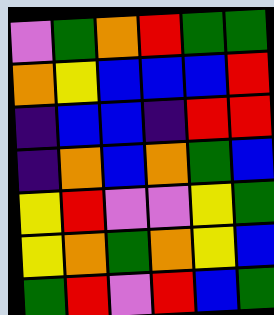[["violet", "green", "orange", "red", "green", "green"], ["orange", "yellow", "blue", "blue", "blue", "red"], ["indigo", "blue", "blue", "indigo", "red", "red"], ["indigo", "orange", "blue", "orange", "green", "blue"], ["yellow", "red", "violet", "violet", "yellow", "green"], ["yellow", "orange", "green", "orange", "yellow", "blue"], ["green", "red", "violet", "red", "blue", "green"]]